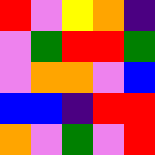[["red", "violet", "yellow", "orange", "indigo"], ["violet", "green", "red", "red", "green"], ["violet", "orange", "orange", "violet", "blue"], ["blue", "blue", "indigo", "red", "red"], ["orange", "violet", "green", "violet", "red"]]